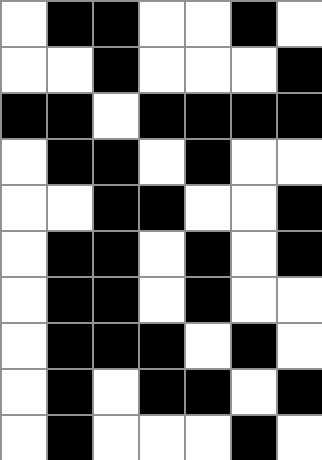[["white", "black", "black", "white", "white", "black", "white"], ["white", "white", "black", "white", "white", "white", "black"], ["black", "black", "white", "black", "black", "black", "black"], ["white", "black", "black", "white", "black", "white", "white"], ["white", "white", "black", "black", "white", "white", "black"], ["white", "black", "black", "white", "black", "white", "black"], ["white", "black", "black", "white", "black", "white", "white"], ["white", "black", "black", "black", "white", "black", "white"], ["white", "black", "white", "black", "black", "white", "black"], ["white", "black", "white", "white", "white", "black", "white"]]